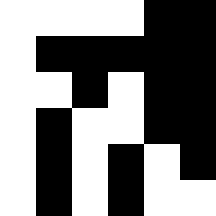[["white", "white", "white", "white", "black", "black"], ["white", "black", "black", "black", "black", "black"], ["white", "white", "black", "white", "black", "black"], ["white", "black", "white", "white", "black", "black"], ["white", "black", "white", "black", "white", "black"], ["white", "black", "white", "black", "white", "white"]]